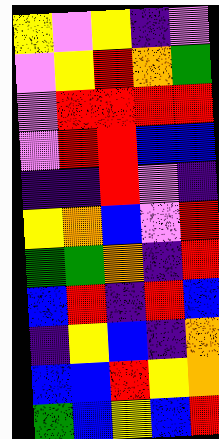[["yellow", "violet", "yellow", "indigo", "violet"], ["violet", "yellow", "red", "orange", "green"], ["violet", "red", "red", "red", "red"], ["violet", "red", "red", "blue", "blue"], ["indigo", "indigo", "red", "violet", "indigo"], ["yellow", "orange", "blue", "violet", "red"], ["green", "green", "orange", "indigo", "red"], ["blue", "red", "indigo", "red", "blue"], ["indigo", "yellow", "blue", "indigo", "orange"], ["blue", "blue", "red", "yellow", "orange"], ["green", "blue", "yellow", "blue", "red"]]